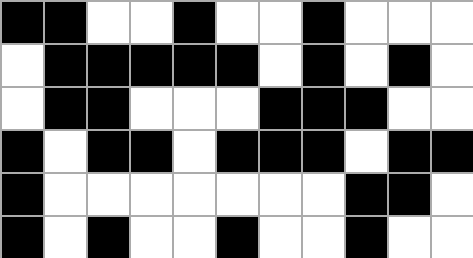[["black", "black", "white", "white", "black", "white", "white", "black", "white", "white", "white"], ["white", "black", "black", "black", "black", "black", "white", "black", "white", "black", "white"], ["white", "black", "black", "white", "white", "white", "black", "black", "black", "white", "white"], ["black", "white", "black", "black", "white", "black", "black", "black", "white", "black", "black"], ["black", "white", "white", "white", "white", "white", "white", "white", "black", "black", "white"], ["black", "white", "black", "white", "white", "black", "white", "white", "black", "white", "white"]]